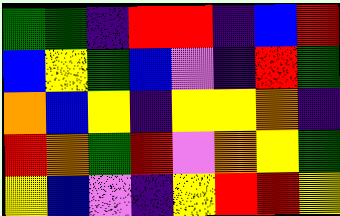[["green", "green", "indigo", "red", "red", "indigo", "blue", "red"], ["blue", "yellow", "green", "blue", "violet", "indigo", "red", "green"], ["orange", "blue", "yellow", "indigo", "yellow", "yellow", "orange", "indigo"], ["red", "orange", "green", "red", "violet", "orange", "yellow", "green"], ["yellow", "blue", "violet", "indigo", "yellow", "red", "red", "yellow"]]